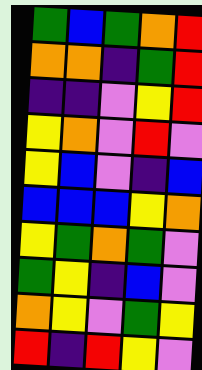[["green", "blue", "green", "orange", "red"], ["orange", "orange", "indigo", "green", "red"], ["indigo", "indigo", "violet", "yellow", "red"], ["yellow", "orange", "violet", "red", "violet"], ["yellow", "blue", "violet", "indigo", "blue"], ["blue", "blue", "blue", "yellow", "orange"], ["yellow", "green", "orange", "green", "violet"], ["green", "yellow", "indigo", "blue", "violet"], ["orange", "yellow", "violet", "green", "yellow"], ["red", "indigo", "red", "yellow", "violet"]]